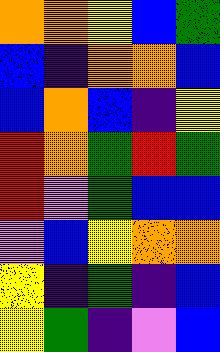[["orange", "orange", "yellow", "blue", "green"], ["blue", "indigo", "orange", "orange", "blue"], ["blue", "orange", "blue", "indigo", "yellow"], ["red", "orange", "green", "red", "green"], ["red", "violet", "green", "blue", "blue"], ["violet", "blue", "yellow", "orange", "orange"], ["yellow", "indigo", "green", "indigo", "blue"], ["yellow", "green", "indigo", "violet", "blue"]]